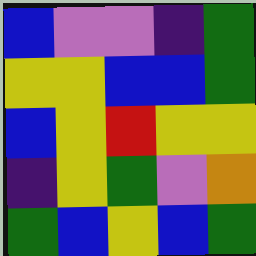[["blue", "violet", "violet", "indigo", "green"], ["yellow", "yellow", "blue", "blue", "green"], ["blue", "yellow", "red", "yellow", "yellow"], ["indigo", "yellow", "green", "violet", "orange"], ["green", "blue", "yellow", "blue", "green"]]